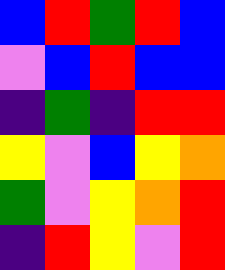[["blue", "red", "green", "red", "blue"], ["violet", "blue", "red", "blue", "blue"], ["indigo", "green", "indigo", "red", "red"], ["yellow", "violet", "blue", "yellow", "orange"], ["green", "violet", "yellow", "orange", "red"], ["indigo", "red", "yellow", "violet", "red"]]